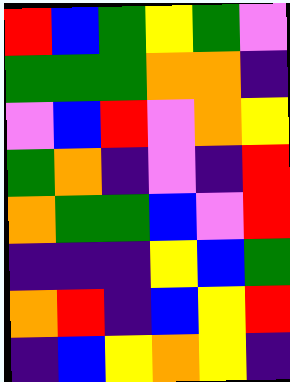[["red", "blue", "green", "yellow", "green", "violet"], ["green", "green", "green", "orange", "orange", "indigo"], ["violet", "blue", "red", "violet", "orange", "yellow"], ["green", "orange", "indigo", "violet", "indigo", "red"], ["orange", "green", "green", "blue", "violet", "red"], ["indigo", "indigo", "indigo", "yellow", "blue", "green"], ["orange", "red", "indigo", "blue", "yellow", "red"], ["indigo", "blue", "yellow", "orange", "yellow", "indigo"]]